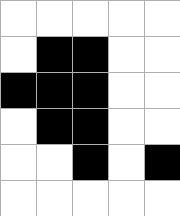[["white", "white", "white", "white", "white"], ["white", "black", "black", "white", "white"], ["black", "black", "black", "white", "white"], ["white", "black", "black", "white", "white"], ["white", "white", "black", "white", "black"], ["white", "white", "white", "white", "white"]]